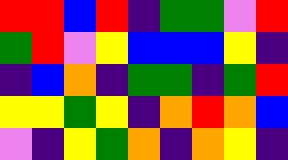[["red", "red", "blue", "red", "indigo", "green", "green", "violet", "red"], ["green", "red", "violet", "yellow", "blue", "blue", "blue", "yellow", "indigo"], ["indigo", "blue", "orange", "indigo", "green", "green", "indigo", "green", "red"], ["yellow", "yellow", "green", "yellow", "indigo", "orange", "red", "orange", "blue"], ["violet", "indigo", "yellow", "green", "orange", "indigo", "orange", "yellow", "indigo"]]